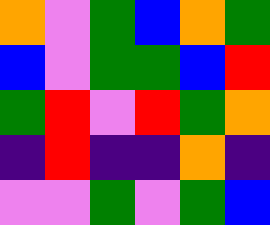[["orange", "violet", "green", "blue", "orange", "green"], ["blue", "violet", "green", "green", "blue", "red"], ["green", "red", "violet", "red", "green", "orange"], ["indigo", "red", "indigo", "indigo", "orange", "indigo"], ["violet", "violet", "green", "violet", "green", "blue"]]